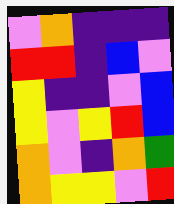[["violet", "orange", "indigo", "indigo", "indigo"], ["red", "red", "indigo", "blue", "violet"], ["yellow", "indigo", "indigo", "violet", "blue"], ["yellow", "violet", "yellow", "red", "blue"], ["orange", "violet", "indigo", "orange", "green"], ["orange", "yellow", "yellow", "violet", "red"]]